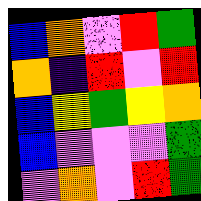[["blue", "orange", "violet", "red", "green"], ["orange", "indigo", "red", "violet", "red"], ["blue", "yellow", "green", "yellow", "orange"], ["blue", "violet", "violet", "violet", "green"], ["violet", "orange", "violet", "red", "green"]]